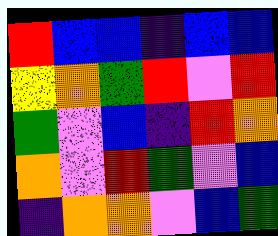[["red", "blue", "blue", "indigo", "blue", "blue"], ["yellow", "orange", "green", "red", "violet", "red"], ["green", "violet", "blue", "indigo", "red", "orange"], ["orange", "violet", "red", "green", "violet", "blue"], ["indigo", "orange", "orange", "violet", "blue", "green"]]